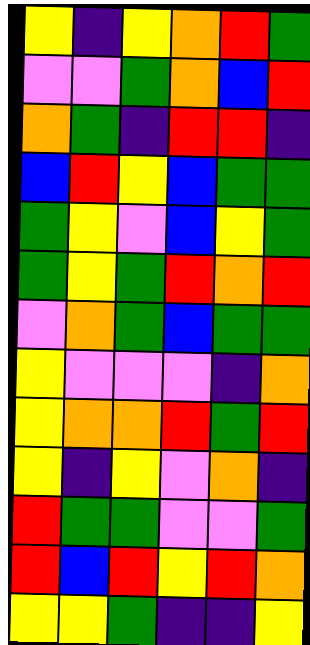[["yellow", "indigo", "yellow", "orange", "red", "green"], ["violet", "violet", "green", "orange", "blue", "red"], ["orange", "green", "indigo", "red", "red", "indigo"], ["blue", "red", "yellow", "blue", "green", "green"], ["green", "yellow", "violet", "blue", "yellow", "green"], ["green", "yellow", "green", "red", "orange", "red"], ["violet", "orange", "green", "blue", "green", "green"], ["yellow", "violet", "violet", "violet", "indigo", "orange"], ["yellow", "orange", "orange", "red", "green", "red"], ["yellow", "indigo", "yellow", "violet", "orange", "indigo"], ["red", "green", "green", "violet", "violet", "green"], ["red", "blue", "red", "yellow", "red", "orange"], ["yellow", "yellow", "green", "indigo", "indigo", "yellow"]]